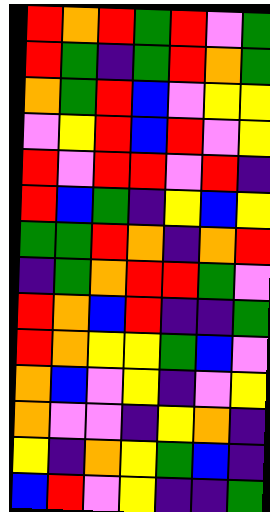[["red", "orange", "red", "green", "red", "violet", "green"], ["red", "green", "indigo", "green", "red", "orange", "green"], ["orange", "green", "red", "blue", "violet", "yellow", "yellow"], ["violet", "yellow", "red", "blue", "red", "violet", "yellow"], ["red", "violet", "red", "red", "violet", "red", "indigo"], ["red", "blue", "green", "indigo", "yellow", "blue", "yellow"], ["green", "green", "red", "orange", "indigo", "orange", "red"], ["indigo", "green", "orange", "red", "red", "green", "violet"], ["red", "orange", "blue", "red", "indigo", "indigo", "green"], ["red", "orange", "yellow", "yellow", "green", "blue", "violet"], ["orange", "blue", "violet", "yellow", "indigo", "violet", "yellow"], ["orange", "violet", "violet", "indigo", "yellow", "orange", "indigo"], ["yellow", "indigo", "orange", "yellow", "green", "blue", "indigo"], ["blue", "red", "violet", "yellow", "indigo", "indigo", "green"]]